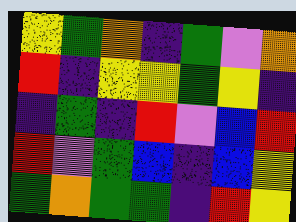[["yellow", "green", "orange", "indigo", "green", "violet", "orange"], ["red", "indigo", "yellow", "yellow", "green", "yellow", "indigo"], ["indigo", "green", "indigo", "red", "violet", "blue", "red"], ["red", "violet", "green", "blue", "indigo", "blue", "yellow"], ["green", "orange", "green", "green", "indigo", "red", "yellow"]]